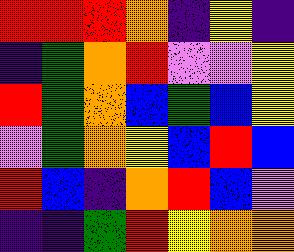[["red", "red", "red", "orange", "indigo", "yellow", "indigo"], ["indigo", "green", "orange", "red", "violet", "violet", "yellow"], ["red", "green", "orange", "blue", "green", "blue", "yellow"], ["violet", "green", "orange", "yellow", "blue", "red", "blue"], ["red", "blue", "indigo", "orange", "red", "blue", "violet"], ["indigo", "indigo", "green", "red", "yellow", "orange", "orange"]]